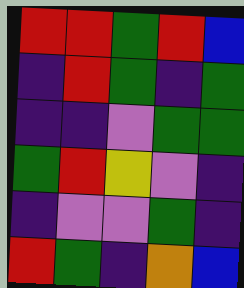[["red", "red", "green", "red", "blue"], ["indigo", "red", "green", "indigo", "green"], ["indigo", "indigo", "violet", "green", "green"], ["green", "red", "yellow", "violet", "indigo"], ["indigo", "violet", "violet", "green", "indigo"], ["red", "green", "indigo", "orange", "blue"]]